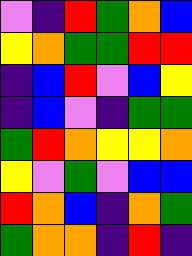[["violet", "indigo", "red", "green", "orange", "blue"], ["yellow", "orange", "green", "green", "red", "red"], ["indigo", "blue", "red", "violet", "blue", "yellow"], ["indigo", "blue", "violet", "indigo", "green", "green"], ["green", "red", "orange", "yellow", "yellow", "orange"], ["yellow", "violet", "green", "violet", "blue", "blue"], ["red", "orange", "blue", "indigo", "orange", "green"], ["green", "orange", "orange", "indigo", "red", "indigo"]]